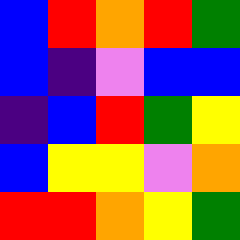[["blue", "red", "orange", "red", "green"], ["blue", "indigo", "violet", "blue", "blue"], ["indigo", "blue", "red", "green", "yellow"], ["blue", "yellow", "yellow", "violet", "orange"], ["red", "red", "orange", "yellow", "green"]]